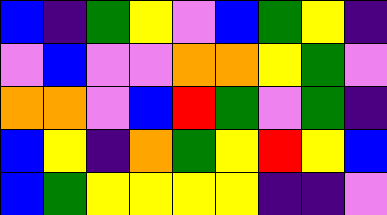[["blue", "indigo", "green", "yellow", "violet", "blue", "green", "yellow", "indigo"], ["violet", "blue", "violet", "violet", "orange", "orange", "yellow", "green", "violet"], ["orange", "orange", "violet", "blue", "red", "green", "violet", "green", "indigo"], ["blue", "yellow", "indigo", "orange", "green", "yellow", "red", "yellow", "blue"], ["blue", "green", "yellow", "yellow", "yellow", "yellow", "indigo", "indigo", "violet"]]